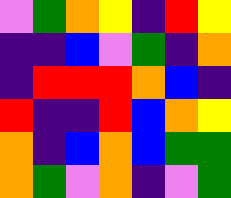[["violet", "green", "orange", "yellow", "indigo", "red", "yellow"], ["indigo", "indigo", "blue", "violet", "green", "indigo", "orange"], ["indigo", "red", "red", "red", "orange", "blue", "indigo"], ["red", "indigo", "indigo", "red", "blue", "orange", "yellow"], ["orange", "indigo", "blue", "orange", "blue", "green", "green"], ["orange", "green", "violet", "orange", "indigo", "violet", "green"]]